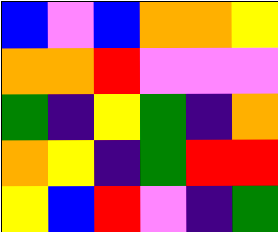[["blue", "violet", "blue", "orange", "orange", "yellow"], ["orange", "orange", "red", "violet", "violet", "violet"], ["green", "indigo", "yellow", "green", "indigo", "orange"], ["orange", "yellow", "indigo", "green", "red", "red"], ["yellow", "blue", "red", "violet", "indigo", "green"]]